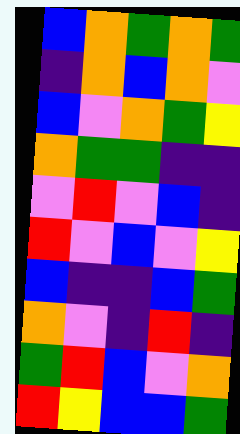[["blue", "orange", "green", "orange", "green"], ["indigo", "orange", "blue", "orange", "violet"], ["blue", "violet", "orange", "green", "yellow"], ["orange", "green", "green", "indigo", "indigo"], ["violet", "red", "violet", "blue", "indigo"], ["red", "violet", "blue", "violet", "yellow"], ["blue", "indigo", "indigo", "blue", "green"], ["orange", "violet", "indigo", "red", "indigo"], ["green", "red", "blue", "violet", "orange"], ["red", "yellow", "blue", "blue", "green"]]